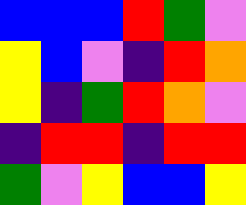[["blue", "blue", "blue", "red", "green", "violet"], ["yellow", "blue", "violet", "indigo", "red", "orange"], ["yellow", "indigo", "green", "red", "orange", "violet"], ["indigo", "red", "red", "indigo", "red", "red"], ["green", "violet", "yellow", "blue", "blue", "yellow"]]